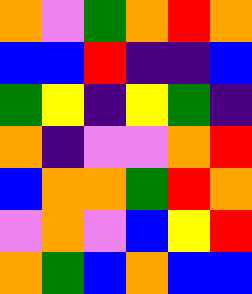[["orange", "violet", "green", "orange", "red", "orange"], ["blue", "blue", "red", "indigo", "indigo", "blue"], ["green", "yellow", "indigo", "yellow", "green", "indigo"], ["orange", "indigo", "violet", "violet", "orange", "red"], ["blue", "orange", "orange", "green", "red", "orange"], ["violet", "orange", "violet", "blue", "yellow", "red"], ["orange", "green", "blue", "orange", "blue", "blue"]]